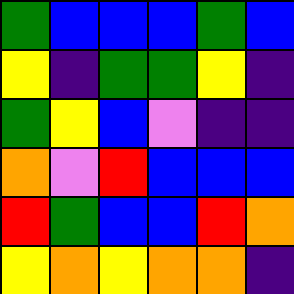[["green", "blue", "blue", "blue", "green", "blue"], ["yellow", "indigo", "green", "green", "yellow", "indigo"], ["green", "yellow", "blue", "violet", "indigo", "indigo"], ["orange", "violet", "red", "blue", "blue", "blue"], ["red", "green", "blue", "blue", "red", "orange"], ["yellow", "orange", "yellow", "orange", "orange", "indigo"]]